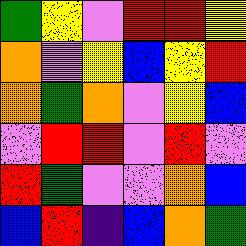[["green", "yellow", "violet", "red", "red", "yellow"], ["orange", "violet", "yellow", "blue", "yellow", "red"], ["orange", "green", "orange", "violet", "yellow", "blue"], ["violet", "red", "red", "violet", "red", "violet"], ["red", "green", "violet", "violet", "orange", "blue"], ["blue", "red", "indigo", "blue", "orange", "green"]]